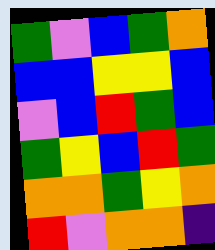[["green", "violet", "blue", "green", "orange"], ["blue", "blue", "yellow", "yellow", "blue"], ["violet", "blue", "red", "green", "blue"], ["green", "yellow", "blue", "red", "green"], ["orange", "orange", "green", "yellow", "orange"], ["red", "violet", "orange", "orange", "indigo"]]